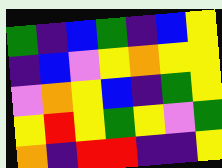[["green", "indigo", "blue", "green", "indigo", "blue", "yellow"], ["indigo", "blue", "violet", "yellow", "orange", "yellow", "yellow"], ["violet", "orange", "yellow", "blue", "indigo", "green", "yellow"], ["yellow", "red", "yellow", "green", "yellow", "violet", "green"], ["orange", "indigo", "red", "red", "indigo", "indigo", "yellow"]]